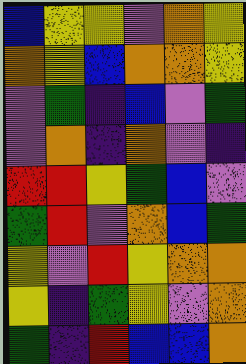[["blue", "yellow", "yellow", "violet", "orange", "yellow"], ["orange", "yellow", "blue", "orange", "orange", "yellow"], ["violet", "green", "indigo", "blue", "violet", "green"], ["violet", "orange", "indigo", "orange", "violet", "indigo"], ["red", "red", "yellow", "green", "blue", "violet"], ["green", "red", "violet", "orange", "blue", "green"], ["yellow", "violet", "red", "yellow", "orange", "orange"], ["yellow", "indigo", "green", "yellow", "violet", "orange"], ["green", "indigo", "red", "blue", "blue", "orange"]]